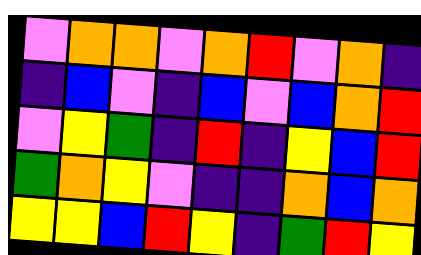[["violet", "orange", "orange", "violet", "orange", "red", "violet", "orange", "indigo"], ["indigo", "blue", "violet", "indigo", "blue", "violet", "blue", "orange", "red"], ["violet", "yellow", "green", "indigo", "red", "indigo", "yellow", "blue", "red"], ["green", "orange", "yellow", "violet", "indigo", "indigo", "orange", "blue", "orange"], ["yellow", "yellow", "blue", "red", "yellow", "indigo", "green", "red", "yellow"]]